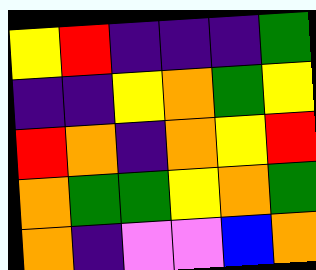[["yellow", "red", "indigo", "indigo", "indigo", "green"], ["indigo", "indigo", "yellow", "orange", "green", "yellow"], ["red", "orange", "indigo", "orange", "yellow", "red"], ["orange", "green", "green", "yellow", "orange", "green"], ["orange", "indigo", "violet", "violet", "blue", "orange"]]